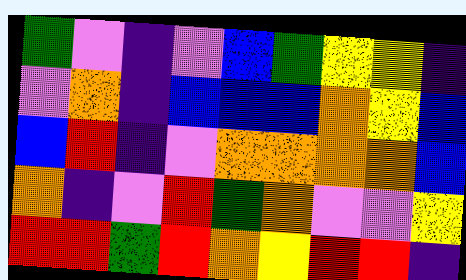[["green", "violet", "indigo", "violet", "blue", "green", "yellow", "yellow", "indigo"], ["violet", "orange", "indigo", "blue", "blue", "blue", "orange", "yellow", "blue"], ["blue", "red", "indigo", "violet", "orange", "orange", "orange", "orange", "blue"], ["orange", "indigo", "violet", "red", "green", "orange", "violet", "violet", "yellow"], ["red", "red", "green", "red", "orange", "yellow", "red", "red", "indigo"]]